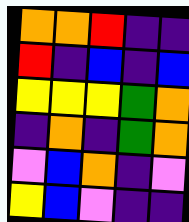[["orange", "orange", "red", "indigo", "indigo"], ["red", "indigo", "blue", "indigo", "blue"], ["yellow", "yellow", "yellow", "green", "orange"], ["indigo", "orange", "indigo", "green", "orange"], ["violet", "blue", "orange", "indigo", "violet"], ["yellow", "blue", "violet", "indigo", "indigo"]]